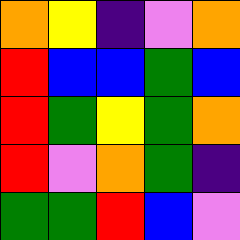[["orange", "yellow", "indigo", "violet", "orange"], ["red", "blue", "blue", "green", "blue"], ["red", "green", "yellow", "green", "orange"], ["red", "violet", "orange", "green", "indigo"], ["green", "green", "red", "blue", "violet"]]